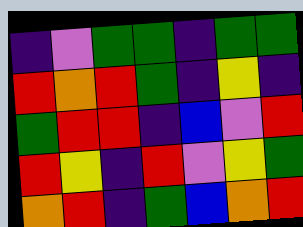[["indigo", "violet", "green", "green", "indigo", "green", "green"], ["red", "orange", "red", "green", "indigo", "yellow", "indigo"], ["green", "red", "red", "indigo", "blue", "violet", "red"], ["red", "yellow", "indigo", "red", "violet", "yellow", "green"], ["orange", "red", "indigo", "green", "blue", "orange", "red"]]